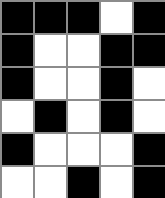[["black", "black", "black", "white", "black"], ["black", "white", "white", "black", "black"], ["black", "white", "white", "black", "white"], ["white", "black", "white", "black", "white"], ["black", "white", "white", "white", "black"], ["white", "white", "black", "white", "black"]]